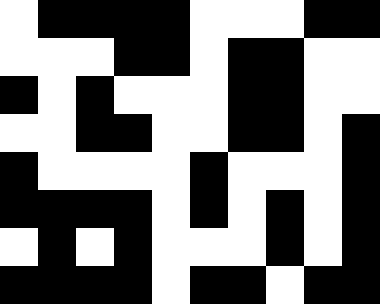[["white", "black", "black", "black", "black", "white", "white", "white", "black", "black"], ["white", "white", "white", "black", "black", "white", "black", "black", "white", "white"], ["black", "white", "black", "white", "white", "white", "black", "black", "white", "white"], ["white", "white", "black", "black", "white", "white", "black", "black", "white", "black"], ["black", "white", "white", "white", "white", "black", "white", "white", "white", "black"], ["black", "black", "black", "black", "white", "black", "white", "black", "white", "black"], ["white", "black", "white", "black", "white", "white", "white", "black", "white", "black"], ["black", "black", "black", "black", "white", "black", "black", "white", "black", "black"]]